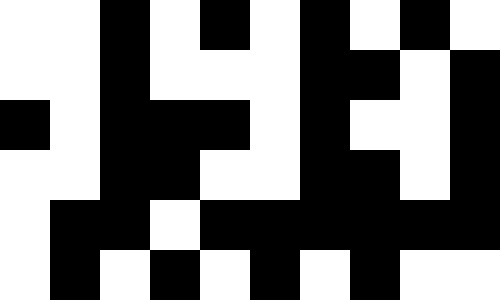[["white", "white", "black", "white", "black", "white", "black", "white", "black", "white"], ["white", "white", "black", "white", "white", "white", "black", "black", "white", "black"], ["black", "white", "black", "black", "black", "white", "black", "white", "white", "black"], ["white", "white", "black", "black", "white", "white", "black", "black", "white", "black"], ["white", "black", "black", "white", "black", "black", "black", "black", "black", "black"], ["white", "black", "white", "black", "white", "black", "white", "black", "white", "white"]]